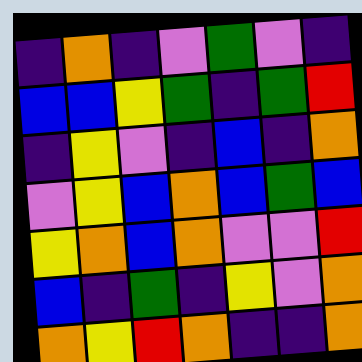[["indigo", "orange", "indigo", "violet", "green", "violet", "indigo"], ["blue", "blue", "yellow", "green", "indigo", "green", "red"], ["indigo", "yellow", "violet", "indigo", "blue", "indigo", "orange"], ["violet", "yellow", "blue", "orange", "blue", "green", "blue"], ["yellow", "orange", "blue", "orange", "violet", "violet", "red"], ["blue", "indigo", "green", "indigo", "yellow", "violet", "orange"], ["orange", "yellow", "red", "orange", "indigo", "indigo", "orange"]]